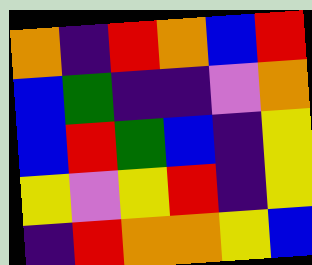[["orange", "indigo", "red", "orange", "blue", "red"], ["blue", "green", "indigo", "indigo", "violet", "orange"], ["blue", "red", "green", "blue", "indigo", "yellow"], ["yellow", "violet", "yellow", "red", "indigo", "yellow"], ["indigo", "red", "orange", "orange", "yellow", "blue"]]